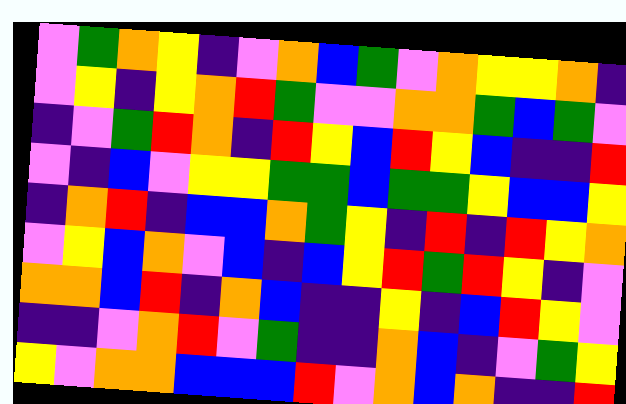[["violet", "green", "orange", "yellow", "indigo", "violet", "orange", "blue", "green", "violet", "orange", "yellow", "yellow", "orange", "indigo"], ["violet", "yellow", "indigo", "yellow", "orange", "red", "green", "violet", "violet", "orange", "orange", "green", "blue", "green", "violet"], ["indigo", "violet", "green", "red", "orange", "indigo", "red", "yellow", "blue", "red", "yellow", "blue", "indigo", "indigo", "red"], ["violet", "indigo", "blue", "violet", "yellow", "yellow", "green", "green", "blue", "green", "green", "yellow", "blue", "blue", "yellow"], ["indigo", "orange", "red", "indigo", "blue", "blue", "orange", "green", "yellow", "indigo", "red", "indigo", "red", "yellow", "orange"], ["violet", "yellow", "blue", "orange", "violet", "blue", "indigo", "blue", "yellow", "red", "green", "red", "yellow", "indigo", "violet"], ["orange", "orange", "blue", "red", "indigo", "orange", "blue", "indigo", "indigo", "yellow", "indigo", "blue", "red", "yellow", "violet"], ["indigo", "indigo", "violet", "orange", "red", "violet", "green", "indigo", "indigo", "orange", "blue", "indigo", "violet", "green", "yellow"], ["yellow", "violet", "orange", "orange", "blue", "blue", "blue", "red", "violet", "orange", "blue", "orange", "indigo", "indigo", "red"]]